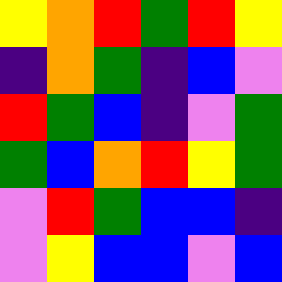[["yellow", "orange", "red", "green", "red", "yellow"], ["indigo", "orange", "green", "indigo", "blue", "violet"], ["red", "green", "blue", "indigo", "violet", "green"], ["green", "blue", "orange", "red", "yellow", "green"], ["violet", "red", "green", "blue", "blue", "indigo"], ["violet", "yellow", "blue", "blue", "violet", "blue"]]